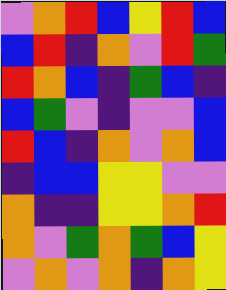[["violet", "orange", "red", "blue", "yellow", "red", "blue"], ["blue", "red", "indigo", "orange", "violet", "red", "green"], ["red", "orange", "blue", "indigo", "green", "blue", "indigo"], ["blue", "green", "violet", "indigo", "violet", "violet", "blue"], ["red", "blue", "indigo", "orange", "violet", "orange", "blue"], ["indigo", "blue", "blue", "yellow", "yellow", "violet", "violet"], ["orange", "indigo", "indigo", "yellow", "yellow", "orange", "red"], ["orange", "violet", "green", "orange", "green", "blue", "yellow"], ["violet", "orange", "violet", "orange", "indigo", "orange", "yellow"]]